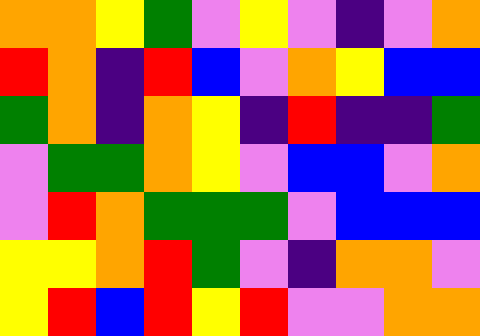[["orange", "orange", "yellow", "green", "violet", "yellow", "violet", "indigo", "violet", "orange"], ["red", "orange", "indigo", "red", "blue", "violet", "orange", "yellow", "blue", "blue"], ["green", "orange", "indigo", "orange", "yellow", "indigo", "red", "indigo", "indigo", "green"], ["violet", "green", "green", "orange", "yellow", "violet", "blue", "blue", "violet", "orange"], ["violet", "red", "orange", "green", "green", "green", "violet", "blue", "blue", "blue"], ["yellow", "yellow", "orange", "red", "green", "violet", "indigo", "orange", "orange", "violet"], ["yellow", "red", "blue", "red", "yellow", "red", "violet", "violet", "orange", "orange"]]